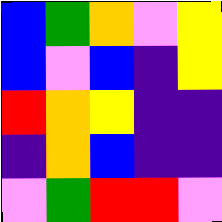[["blue", "green", "orange", "violet", "yellow"], ["blue", "violet", "blue", "indigo", "yellow"], ["red", "orange", "yellow", "indigo", "indigo"], ["indigo", "orange", "blue", "indigo", "indigo"], ["violet", "green", "red", "red", "violet"]]